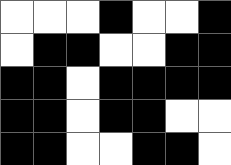[["white", "white", "white", "black", "white", "white", "black"], ["white", "black", "black", "white", "white", "black", "black"], ["black", "black", "white", "black", "black", "black", "black"], ["black", "black", "white", "black", "black", "white", "white"], ["black", "black", "white", "white", "black", "black", "white"]]